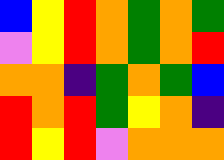[["blue", "yellow", "red", "orange", "green", "orange", "green"], ["violet", "yellow", "red", "orange", "green", "orange", "red"], ["orange", "orange", "indigo", "green", "orange", "green", "blue"], ["red", "orange", "red", "green", "yellow", "orange", "indigo"], ["red", "yellow", "red", "violet", "orange", "orange", "orange"]]